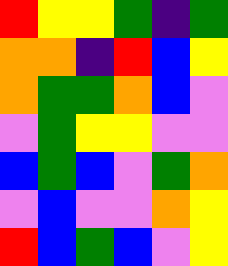[["red", "yellow", "yellow", "green", "indigo", "green"], ["orange", "orange", "indigo", "red", "blue", "yellow"], ["orange", "green", "green", "orange", "blue", "violet"], ["violet", "green", "yellow", "yellow", "violet", "violet"], ["blue", "green", "blue", "violet", "green", "orange"], ["violet", "blue", "violet", "violet", "orange", "yellow"], ["red", "blue", "green", "blue", "violet", "yellow"]]